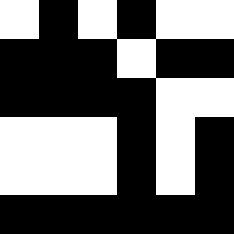[["white", "black", "white", "black", "white", "white"], ["black", "black", "black", "white", "black", "black"], ["black", "black", "black", "black", "white", "white"], ["white", "white", "white", "black", "white", "black"], ["white", "white", "white", "black", "white", "black"], ["black", "black", "black", "black", "black", "black"]]